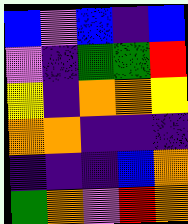[["blue", "violet", "blue", "indigo", "blue"], ["violet", "indigo", "green", "green", "red"], ["yellow", "indigo", "orange", "orange", "yellow"], ["orange", "orange", "indigo", "indigo", "indigo"], ["indigo", "indigo", "indigo", "blue", "orange"], ["green", "orange", "violet", "red", "orange"]]